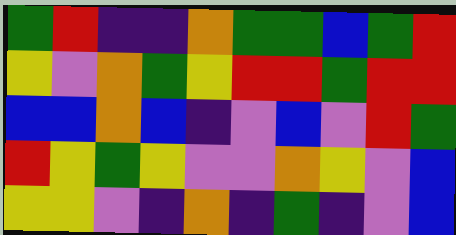[["green", "red", "indigo", "indigo", "orange", "green", "green", "blue", "green", "red"], ["yellow", "violet", "orange", "green", "yellow", "red", "red", "green", "red", "red"], ["blue", "blue", "orange", "blue", "indigo", "violet", "blue", "violet", "red", "green"], ["red", "yellow", "green", "yellow", "violet", "violet", "orange", "yellow", "violet", "blue"], ["yellow", "yellow", "violet", "indigo", "orange", "indigo", "green", "indigo", "violet", "blue"]]